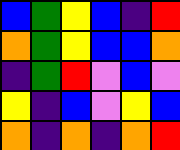[["blue", "green", "yellow", "blue", "indigo", "red"], ["orange", "green", "yellow", "blue", "blue", "orange"], ["indigo", "green", "red", "violet", "blue", "violet"], ["yellow", "indigo", "blue", "violet", "yellow", "blue"], ["orange", "indigo", "orange", "indigo", "orange", "red"]]